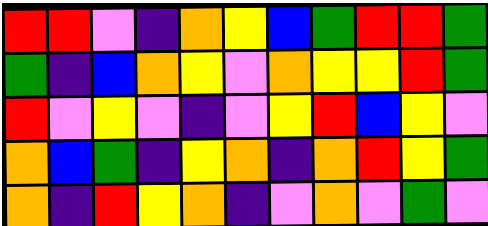[["red", "red", "violet", "indigo", "orange", "yellow", "blue", "green", "red", "red", "green"], ["green", "indigo", "blue", "orange", "yellow", "violet", "orange", "yellow", "yellow", "red", "green"], ["red", "violet", "yellow", "violet", "indigo", "violet", "yellow", "red", "blue", "yellow", "violet"], ["orange", "blue", "green", "indigo", "yellow", "orange", "indigo", "orange", "red", "yellow", "green"], ["orange", "indigo", "red", "yellow", "orange", "indigo", "violet", "orange", "violet", "green", "violet"]]